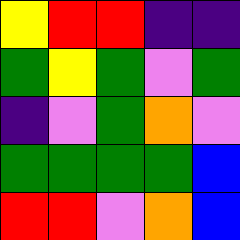[["yellow", "red", "red", "indigo", "indigo"], ["green", "yellow", "green", "violet", "green"], ["indigo", "violet", "green", "orange", "violet"], ["green", "green", "green", "green", "blue"], ["red", "red", "violet", "orange", "blue"]]